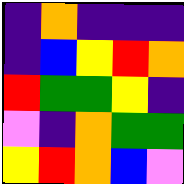[["indigo", "orange", "indigo", "indigo", "indigo"], ["indigo", "blue", "yellow", "red", "orange"], ["red", "green", "green", "yellow", "indigo"], ["violet", "indigo", "orange", "green", "green"], ["yellow", "red", "orange", "blue", "violet"]]